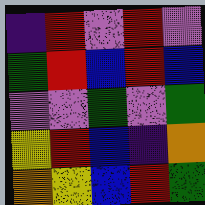[["indigo", "red", "violet", "red", "violet"], ["green", "red", "blue", "red", "blue"], ["violet", "violet", "green", "violet", "green"], ["yellow", "red", "blue", "indigo", "orange"], ["orange", "yellow", "blue", "red", "green"]]